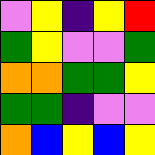[["violet", "yellow", "indigo", "yellow", "red"], ["green", "yellow", "violet", "violet", "green"], ["orange", "orange", "green", "green", "yellow"], ["green", "green", "indigo", "violet", "violet"], ["orange", "blue", "yellow", "blue", "yellow"]]